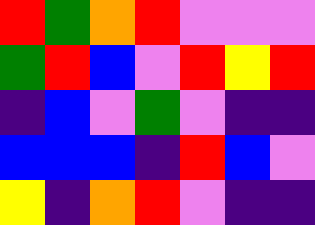[["red", "green", "orange", "red", "violet", "violet", "violet"], ["green", "red", "blue", "violet", "red", "yellow", "red"], ["indigo", "blue", "violet", "green", "violet", "indigo", "indigo"], ["blue", "blue", "blue", "indigo", "red", "blue", "violet"], ["yellow", "indigo", "orange", "red", "violet", "indigo", "indigo"]]